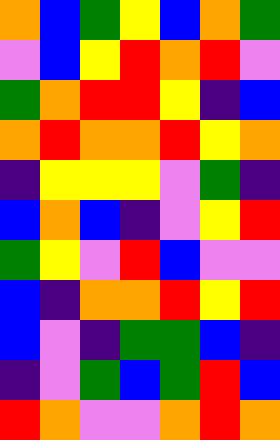[["orange", "blue", "green", "yellow", "blue", "orange", "green"], ["violet", "blue", "yellow", "red", "orange", "red", "violet"], ["green", "orange", "red", "red", "yellow", "indigo", "blue"], ["orange", "red", "orange", "orange", "red", "yellow", "orange"], ["indigo", "yellow", "yellow", "yellow", "violet", "green", "indigo"], ["blue", "orange", "blue", "indigo", "violet", "yellow", "red"], ["green", "yellow", "violet", "red", "blue", "violet", "violet"], ["blue", "indigo", "orange", "orange", "red", "yellow", "red"], ["blue", "violet", "indigo", "green", "green", "blue", "indigo"], ["indigo", "violet", "green", "blue", "green", "red", "blue"], ["red", "orange", "violet", "violet", "orange", "red", "orange"]]